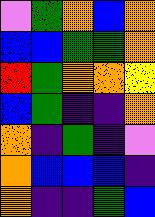[["violet", "green", "orange", "blue", "orange"], ["blue", "blue", "green", "green", "orange"], ["red", "green", "orange", "orange", "yellow"], ["blue", "green", "indigo", "indigo", "orange"], ["orange", "indigo", "green", "indigo", "violet"], ["orange", "blue", "blue", "blue", "indigo"], ["orange", "indigo", "indigo", "green", "blue"]]